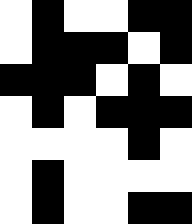[["white", "black", "white", "white", "black", "black"], ["white", "black", "black", "black", "white", "black"], ["black", "black", "black", "white", "black", "white"], ["white", "black", "white", "black", "black", "black"], ["white", "white", "white", "white", "black", "white"], ["white", "black", "white", "white", "white", "white"], ["white", "black", "white", "white", "black", "black"]]